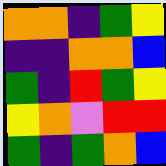[["orange", "orange", "indigo", "green", "yellow"], ["indigo", "indigo", "orange", "orange", "blue"], ["green", "indigo", "red", "green", "yellow"], ["yellow", "orange", "violet", "red", "red"], ["green", "indigo", "green", "orange", "blue"]]